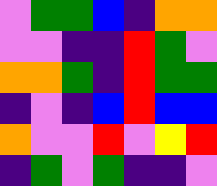[["violet", "green", "green", "blue", "indigo", "orange", "orange"], ["violet", "violet", "indigo", "indigo", "red", "green", "violet"], ["orange", "orange", "green", "indigo", "red", "green", "green"], ["indigo", "violet", "indigo", "blue", "red", "blue", "blue"], ["orange", "violet", "violet", "red", "violet", "yellow", "red"], ["indigo", "green", "violet", "green", "indigo", "indigo", "violet"]]